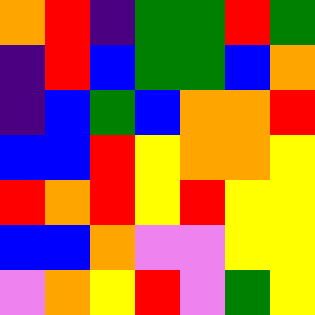[["orange", "red", "indigo", "green", "green", "red", "green"], ["indigo", "red", "blue", "green", "green", "blue", "orange"], ["indigo", "blue", "green", "blue", "orange", "orange", "red"], ["blue", "blue", "red", "yellow", "orange", "orange", "yellow"], ["red", "orange", "red", "yellow", "red", "yellow", "yellow"], ["blue", "blue", "orange", "violet", "violet", "yellow", "yellow"], ["violet", "orange", "yellow", "red", "violet", "green", "yellow"]]